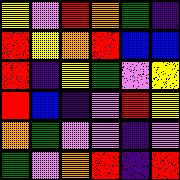[["yellow", "violet", "red", "orange", "green", "indigo"], ["red", "yellow", "orange", "red", "blue", "blue"], ["red", "indigo", "yellow", "green", "violet", "yellow"], ["red", "blue", "indigo", "violet", "red", "yellow"], ["orange", "green", "violet", "violet", "indigo", "violet"], ["green", "violet", "orange", "red", "indigo", "red"]]